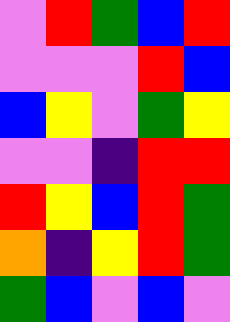[["violet", "red", "green", "blue", "red"], ["violet", "violet", "violet", "red", "blue"], ["blue", "yellow", "violet", "green", "yellow"], ["violet", "violet", "indigo", "red", "red"], ["red", "yellow", "blue", "red", "green"], ["orange", "indigo", "yellow", "red", "green"], ["green", "blue", "violet", "blue", "violet"]]